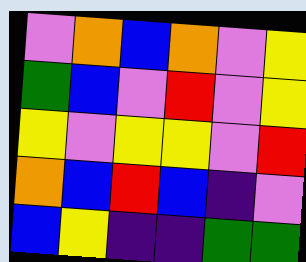[["violet", "orange", "blue", "orange", "violet", "yellow"], ["green", "blue", "violet", "red", "violet", "yellow"], ["yellow", "violet", "yellow", "yellow", "violet", "red"], ["orange", "blue", "red", "blue", "indigo", "violet"], ["blue", "yellow", "indigo", "indigo", "green", "green"]]